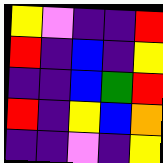[["yellow", "violet", "indigo", "indigo", "red"], ["red", "indigo", "blue", "indigo", "yellow"], ["indigo", "indigo", "blue", "green", "red"], ["red", "indigo", "yellow", "blue", "orange"], ["indigo", "indigo", "violet", "indigo", "yellow"]]